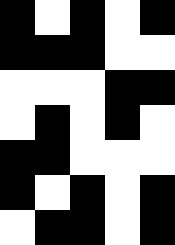[["black", "white", "black", "white", "black"], ["black", "black", "black", "white", "white"], ["white", "white", "white", "black", "black"], ["white", "black", "white", "black", "white"], ["black", "black", "white", "white", "white"], ["black", "white", "black", "white", "black"], ["white", "black", "black", "white", "black"]]